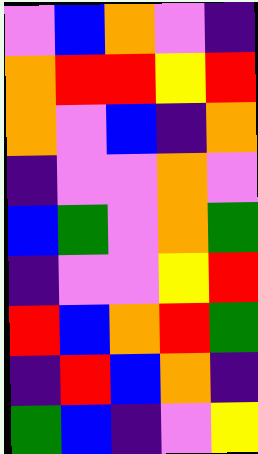[["violet", "blue", "orange", "violet", "indigo"], ["orange", "red", "red", "yellow", "red"], ["orange", "violet", "blue", "indigo", "orange"], ["indigo", "violet", "violet", "orange", "violet"], ["blue", "green", "violet", "orange", "green"], ["indigo", "violet", "violet", "yellow", "red"], ["red", "blue", "orange", "red", "green"], ["indigo", "red", "blue", "orange", "indigo"], ["green", "blue", "indigo", "violet", "yellow"]]